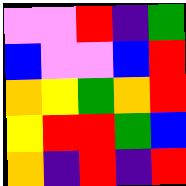[["violet", "violet", "red", "indigo", "green"], ["blue", "violet", "violet", "blue", "red"], ["orange", "yellow", "green", "orange", "red"], ["yellow", "red", "red", "green", "blue"], ["orange", "indigo", "red", "indigo", "red"]]